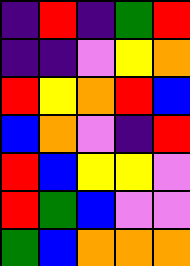[["indigo", "red", "indigo", "green", "red"], ["indigo", "indigo", "violet", "yellow", "orange"], ["red", "yellow", "orange", "red", "blue"], ["blue", "orange", "violet", "indigo", "red"], ["red", "blue", "yellow", "yellow", "violet"], ["red", "green", "blue", "violet", "violet"], ["green", "blue", "orange", "orange", "orange"]]